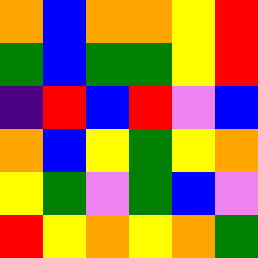[["orange", "blue", "orange", "orange", "yellow", "red"], ["green", "blue", "green", "green", "yellow", "red"], ["indigo", "red", "blue", "red", "violet", "blue"], ["orange", "blue", "yellow", "green", "yellow", "orange"], ["yellow", "green", "violet", "green", "blue", "violet"], ["red", "yellow", "orange", "yellow", "orange", "green"]]